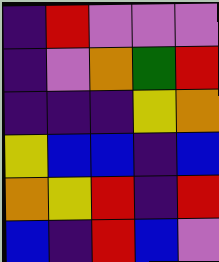[["indigo", "red", "violet", "violet", "violet"], ["indigo", "violet", "orange", "green", "red"], ["indigo", "indigo", "indigo", "yellow", "orange"], ["yellow", "blue", "blue", "indigo", "blue"], ["orange", "yellow", "red", "indigo", "red"], ["blue", "indigo", "red", "blue", "violet"]]